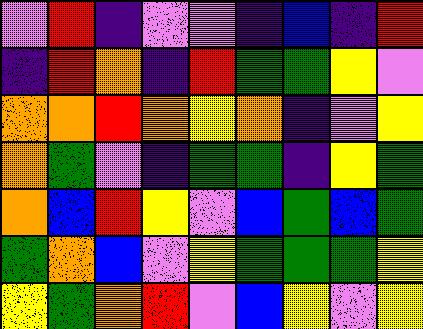[["violet", "red", "indigo", "violet", "violet", "indigo", "blue", "indigo", "red"], ["indigo", "red", "orange", "indigo", "red", "green", "green", "yellow", "violet"], ["orange", "orange", "red", "orange", "yellow", "orange", "indigo", "violet", "yellow"], ["orange", "green", "violet", "indigo", "green", "green", "indigo", "yellow", "green"], ["orange", "blue", "red", "yellow", "violet", "blue", "green", "blue", "green"], ["green", "orange", "blue", "violet", "yellow", "green", "green", "green", "yellow"], ["yellow", "green", "orange", "red", "violet", "blue", "yellow", "violet", "yellow"]]